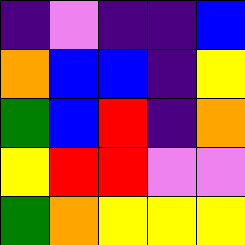[["indigo", "violet", "indigo", "indigo", "blue"], ["orange", "blue", "blue", "indigo", "yellow"], ["green", "blue", "red", "indigo", "orange"], ["yellow", "red", "red", "violet", "violet"], ["green", "orange", "yellow", "yellow", "yellow"]]